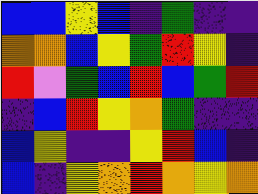[["blue", "blue", "yellow", "blue", "indigo", "green", "indigo", "indigo"], ["orange", "orange", "blue", "yellow", "green", "red", "yellow", "indigo"], ["red", "violet", "green", "blue", "red", "blue", "green", "red"], ["indigo", "blue", "red", "yellow", "orange", "green", "indigo", "indigo"], ["blue", "yellow", "indigo", "indigo", "yellow", "red", "blue", "indigo"], ["blue", "indigo", "yellow", "orange", "red", "orange", "yellow", "orange"]]